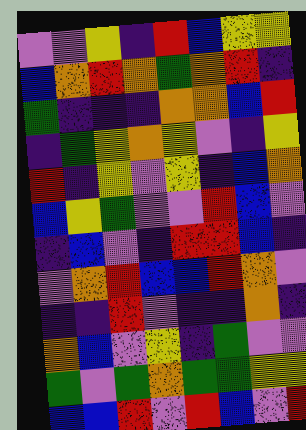[["violet", "violet", "yellow", "indigo", "red", "blue", "yellow", "yellow"], ["blue", "orange", "red", "orange", "green", "orange", "red", "indigo"], ["green", "indigo", "indigo", "indigo", "orange", "orange", "blue", "red"], ["indigo", "green", "yellow", "orange", "yellow", "violet", "indigo", "yellow"], ["red", "indigo", "yellow", "violet", "yellow", "indigo", "blue", "orange"], ["blue", "yellow", "green", "violet", "violet", "red", "blue", "violet"], ["indigo", "blue", "violet", "indigo", "red", "red", "blue", "indigo"], ["violet", "orange", "red", "blue", "blue", "red", "orange", "violet"], ["indigo", "indigo", "red", "violet", "indigo", "indigo", "orange", "indigo"], ["orange", "blue", "violet", "yellow", "indigo", "green", "violet", "violet"], ["green", "violet", "green", "orange", "green", "green", "yellow", "yellow"], ["blue", "blue", "red", "violet", "red", "blue", "violet", "red"]]